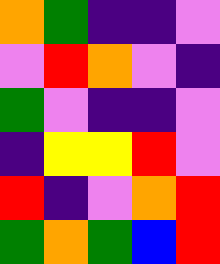[["orange", "green", "indigo", "indigo", "violet"], ["violet", "red", "orange", "violet", "indigo"], ["green", "violet", "indigo", "indigo", "violet"], ["indigo", "yellow", "yellow", "red", "violet"], ["red", "indigo", "violet", "orange", "red"], ["green", "orange", "green", "blue", "red"]]